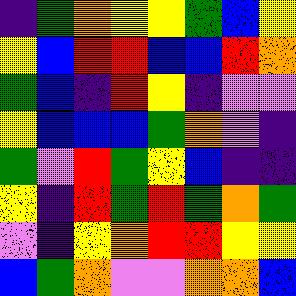[["indigo", "green", "orange", "yellow", "yellow", "green", "blue", "yellow"], ["yellow", "blue", "red", "red", "blue", "blue", "red", "orange"], ["green", "blue", "indigo", "red", "yellow", "indigo", "violet", "violet"], ["yellow", "blue", "blue", "blue", "green", "orange", "violet", "indigo"], ["green", "violet", "red", "green", "yellow", "blue", "indigo", "indigo"], ["yellow", "indigo", "red", "green", "red", "green", "orange", "green"], ["violet", "indigo", "yellow", "orange", "red", "red", "yellow", "yellow"], ["blue", "green", "orange", "violet", "violet", "orange", "orange", "blue"]]